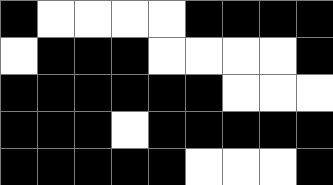[["black", "white", "white", "white", "white", "black", "black", "black", "black"], ["white", "black", "black", "black", "white", "white", "white", "white", "black"], ["black", "black", "black", "black", "black", "black", "white", "white", "white"], ["black", "black", "black", "white", "black", "black", "black", "black", "black"], ["black", "black", "black", "black", "black", "white", "white", "white", "black"]]